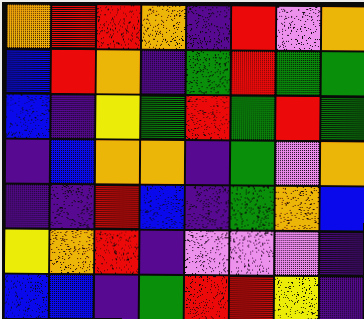[["orange", "red", "red", "orange", "indigo", "red", "violet", "orange"], ["blue", "red", "orange", "indigo", "green", "red", "green", "green"], ["blue", "indigo", "yellow", "green", "red", "green", "red", "green"], ["indigo", "blue", "orange", "orange", "indigo", "green", "violet", "orange"], ["indigo", "indigo", "red", "blue", "indigo", "green", "orange", "blue"], ["yellow", "orange", "red", "indigo", "violet", "violet", "violet", "indigo"], ["blue", "blue", "indigo", "green", "red", "red", "yellow", "indigo"]]